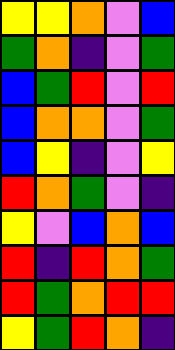[["yellow", "yellow", "orange", "violet", "blue"], ["green", "orange", "indigo", "violet", "green"], ["blue", "green", "red", "violet", "red"], ["blue", "orange", "orange", "violet", "green"], ["blue", "yellow", "indigo", "violet", "yellow"], ["red", "orange", "green", "violet", "indigo"], ["yellow", "violet", "blue", "orange", "blue"], ["red", "indigo", "red", "orange", "green"], ["red", "green", "orange", "red", "red"], ["yellow", "green", "red", "orange", "indigo"]]